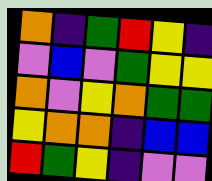[["orange", "indigo", "green", "red", "yellow", "indigo"], ["violet", "blue", "violet", "green", "yellow", "yellow"], ["orange", "violet", "yellow", "orange", "green", "green"], ["yellow", "orange", "orange", "indigo", "blue", "blue"], ["red", "green", "yellow", "indigo", "violet", "violet"]]